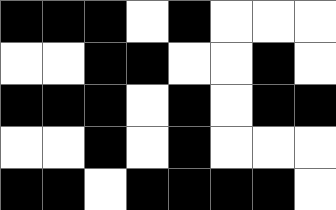[["black", "black", "black", "white", "black", "white", "white", "white"], ["white", "white", "black", "black", "white", "white", "black", "white"], ["black", "black", "black", "white", "black", "white", "black", "black"], ["white", "white", "black", "white", "black", "white", "white", "white"], ["black", "black", "white", "black", "black", "black", "black", "white"]]